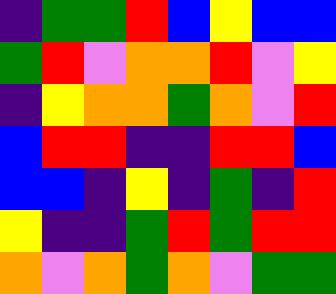[["indigo", "green", "green", "red", "blue", "yellow", "blue", "blue"], ["green", "red", "violet", "orange", "orange", "red", "violet", "yellow"], ["indigo", "yellow", "orange", "orange", "green", "orange", "violet", "red"], ["blue", "red", "red", "indigo", "indigo", "red", "red", "blue"], ["blue", "blue", "indigo", "yellow", "indigo", "green", "indigo", "red"], ["yellow", "indigo", "indigo", "green", "red", "green", "red", "red"], ["orange", "violet", "orange", "green", "orange", "violet", "green", "green"]]